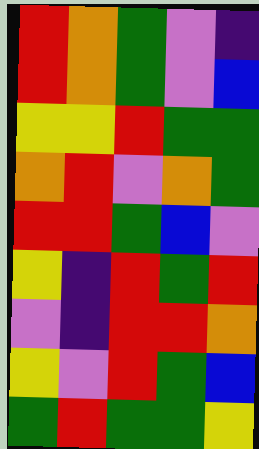[["red", "orange", "green", "violet", "indigo"], ["red", "orange", "green", "violet", "blue"], ["yellow", "yellow", "red", "green", "green"], ["orange", "red", "violet", "orange", "green"], ["red", "red", "green", "blue", "violet"], ["yellow", "indigo", "red", "green", "red"], ["violet", "indigo", "red", "red", "orange"], ["yellow", "violet", "red", "green", "blue"], ["green", "red", "green", "green", "yellow"]]